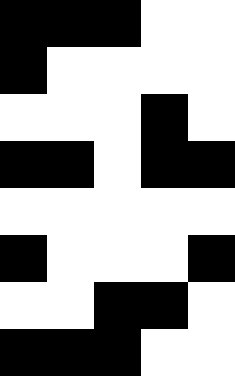[["black", "black", "black", "white", "white"], ["black", "white", "white", "white", "white"], ["white", "white", "white", "black", "white"], ["black", "black", "white", "black", "black"], ["white", "white", "white", "white", "white"], ["black", "white", "white", "white", "black"], ["white", "white", "black", "black", "white"], ["black", "black", "black", "white", "white"]]